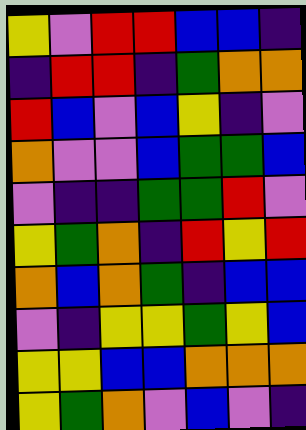[["yellow", "violet", "red", "red", "blue", "blue", "indigo"], ["indigo", "red", "red", "indigo", "green", "orange", "orange"], ["red", "blue", "violet", "blue", "yellow", "indigo", "violet"], ["orange", "violet", "violet", "blue", "green", "green", "blue"], ["violet", "indigo", "indigo", "green", "green", "red", "violet"], ["yellow", "green", "orange", "indigo", "red", "yellow", "red"], ["orange", "blue", "orange", "green", "indigo", "blue", "blue"], ["violet", "indigo", "yellow", "yellow", "green", "yellow", "blue"], ["yellow", "yellow", "blue", "blue", "orange", "orange", "orange"], ["yellow", "green", "orange", "violet", "blue", "violet", "indigo"]]